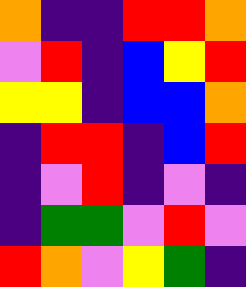[["orange", "indigo", "indigo", "red", "red", "orange"], ["violet", "red", "indigo", "blue", "yellow", "red"], ["yellow", "yellow", "indigo", "blue", "blue", "orange"], ["indigo", "red", "red", "indigo", "blue", "red"], ["indigo", "violet", "red", "indigo", "violet", "indigo"], ["indigo", "green", "green", "violet", "red", "violet"], ["red", "orange", "violet", "yellow", "green", "indigo"]]